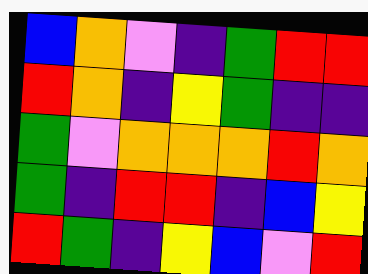[["blue", "orange", "violet", "indigo", "green", "red", "red"], ["red", "orange", "indigo", "yellow", "green", "indigo", "indigo"], ["green", "violet", "orange", "orange", "orange", "red", "orange"], ["green", "indigo", "red", "red", "indigo", "blue", "yellow"], ["red", "green", "indigo", "yellow", "blue", "violet", "red"]]